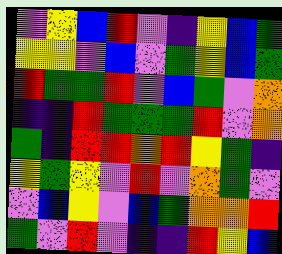[["violet", "yellow", "blue", "red", "violet", "indigo", "yellow", "blue", "green"], ["yellow", "yellow", "violet", "blue", "violet", "green", "yellow", "blue", "green"], ["red", "green", "green", "red", "violet", "blue", "green", "violet", "orange"], ["indigo", "indigo", "red", "green", "green", "green", "red", "violet", "orange"], ["green", "indigo", "red", "red", "orange", "red", "yellow", "green", "indigo"], ["yellow", "green", "yellow", "violet", "red", "violet", "orange", "green", "violet"], ["violet", "blue", "yellow", "violet", "blue", "green", "orange", "orange", "red"], ["green", "violet", "red", "violet", "indigo", "indigo", "red", "yellow", "blue"]]